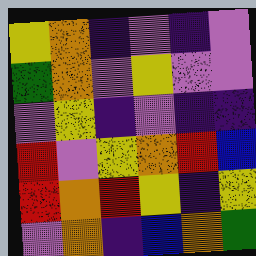[["yellow", "orange", "indigo", "violet", "indigo", "violet"], ["green", "orange", "violet", "yellow", "violet", "violet"], ["violet", "yellow", "indigo", "violet", "indigo", "indigo"], ["red", "violet", "yellow", "orange", "red", "blue"], ["red", "orange", "red", "yellow", "indigo", "yellow"], ["violet", "orange", "indigo", "blue", "orange", "green"]]